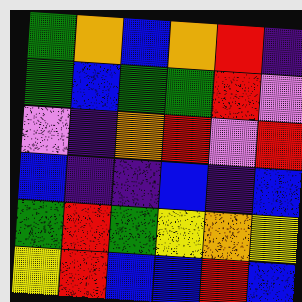[["green", "orange", "blue", "orange", "red", "indigo"], ["green", "blue", "green", "green", "red", "violet"], ["violet", "indigo", "orange", "red", "violet", "red"], ["blue", "indigo", "indigo", "blue", "indigo", "blue"], ["green", "red", "green", "yellow", "orange", "yellow"], ["yellow", "red", "blue", "blue", "red", "blue"]]